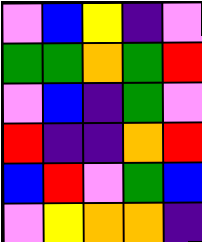[["violet", "blue", "yellow", "indigo", "violet"], ["green", "green", "orange", "green", "red"], ["violet", "blue", "indigo", "green", "violet"], ["red", "indigo", "indigo", "orange", "red"], ["blue", "red", "violet", "green", "blue"], ["violet", "yellow", "orange", "orange", "indigo"]]